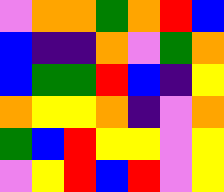[["violet", "orange", "orange", "green", "orange", "red", "blue"], ["blue", "indigo", "indigo", "orange", "violet", "green", "orange"], ["blue", "green", "green", "red", "blue", "indigo", "yellow"], ["orange", "yellow", "yellow", "orange", "indigo", "violet", "orange"], ["green", "blue", "red", "yellow", "yellow", "violet", "yellow"], ["violet", "yellow", "red", "blue", "red", "violet", "yellow"]]